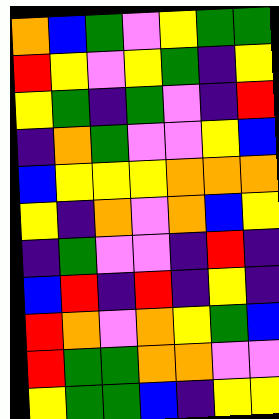[["orange", "blue", "green", "violet", "yellow", "green", "green"], ["red", "yellow", "violet", "yellow", "green", "indigo", "yellow"], ["yellow", "green", "indigo", "green", "violet", "indigo", "red"], ["indigo", "orange", "green", "violet", "violet", "yellow", "blue"], ["blue", "yellow", "yellow", "yellow", "orange", "orange", "orange"], ["yellow", "indigo", "orange", "violet", "orange", "blue", "yellow"], ["indigo", "green", "violet", "violet", "indigo", "red", "indigo"], ["blue", "red", "indigo", "red", "indigo", "yellow", "indigo"], ["red", "orange", "violet", "orange", "yellow", "green", "blue"], ["red", "green", "green", "orange", "orange", "violet", "violet"], ["yellow", "green", "green", "blue", "indigo", "yellow", "yellow"]]